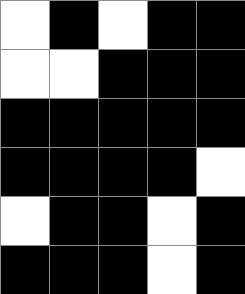[["white", "black", "white", "black", "black"], ["white", "white", "black", "black", "black"], ["black", "black", "black", "black", "black"], ["black", "black", "black", "black", "white"], ["white", "black", "black", "white", "black"], ["black", "black", "black", "white", "black"]]